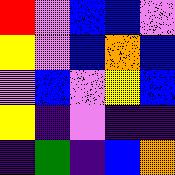[["red", "violet", "blue", "blue", "violet"], ["yellow", "violet", "blue", "orange", "blue"], ["violet", "blue", "violet", "yellow", "blue"], ["yellow", "indigo", "violet", "indigo", "indigo"], ["indigo", "green", "indigo", "blue", "orange"]]